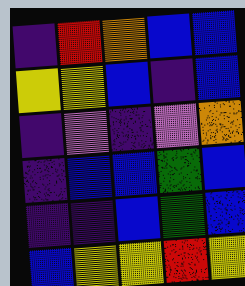[["indigo", "red", "orange", "blue", "blue"], ["yellow", "yellow", "blue", "indigo", "blue"], ["indigo", "violet", "indigo", "violet", "orange"], ["indigo", "blue", "blue", "green", "blue"], ["indigo", "indigo", "blue", "green", "blue"], ["blue", "yellow", "yellow", "red", "yellow"]]